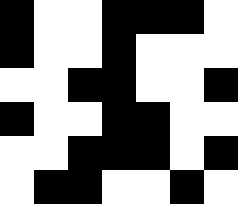[["black", "white", "white", "black", "black", "black", "white"], ["black", "white", "white", "black", "white", "white", "white"], ["white", "white", "black", "black", "white", "white", "black"], ["black", "white", "white", "black", "black", "white", "white"], ["white", "white", "black", "black", "black", "white", "black"], ["white", "black", "black", "white", "white", "black", "white"]]